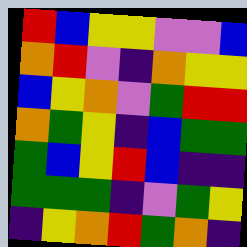[["red", "blue", "yellow", "yellow", "violet", "violet", "blue"], ["orange", "red", "violet", "indigo", "orange", "yellow", "yellow"], ["blue", "yellow", "orange", "violet", "green", "red", "red"], ["orange", "green", "yellow", "indigo", "blue", "green", "green"], ["green", "blue", "yellow", "red", "blue", "indigo", "indigo"], ["green", "green", "green", "indigo", "violet", "green", "yellow"], ["indigo", "yellow", "orange", "red", "green", "orange", "indigo"]]